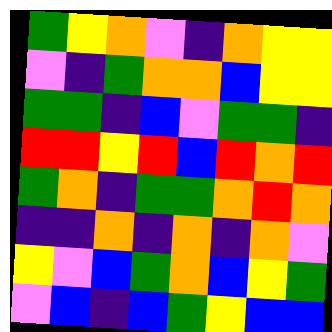[["green", "yellow", "orange", "violet", "indigo", "orange", "yellow", "yellow"], ["violet", "indigo", "green", "orange", "orange", "blue", "yellow", "yellow"], ["green", "green", "indigo", "blue", "violet", "green", "green", "indigo"], ["red", "red", "yellow", "red", "blue", "red", "orange", "red"], ["green", "orange", "indigo", "green", "green", "orange", "red", "orange"], ["indigo", "indigo", "orange", "indigo", "orange", "indigo", "orange", "violet"], ["yellow", "violet", "blue", "green", "orange", "blue", "yellow", "green"], ["violet", "blue", "indigo", "blue", "green", "yellow", "blue", "blue"]]